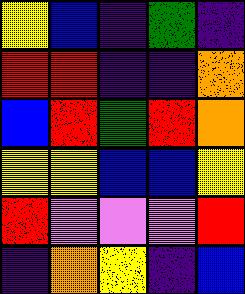[["yellow", "blue", "indigo", "green", "indigo"], ["red", "red", "indigo", "indigo", "orange"], ["blue", "red", "green", "red", "orange"], ["yellow", "yellow", "blue", "blue", "yellow"], ["red", "violet", "violet", "violet", "red"], ["indigo", "orange", "yellow", "indigo", "blue"]]